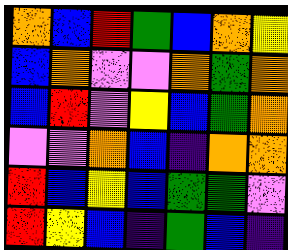[["orange", "blue", "red", "green", "blue", "orange", "yellow"], ["blue", "orange", "violet", "violet", "orange", "green", "orange"], ["blue", "red", "violet", "yellow", "blue", "green", "orange"], ["violet", "violet", "orange", "blue", "indigo", "orange", "orange"], ["red", "blue", "yellow", "blue", "green", "green", "violet"], ["red", "yellow", "blue", "indigo", "green", "blue", "indigo"]]